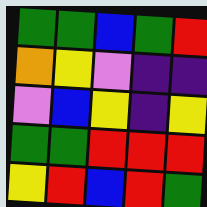[["green", "green", "blue", "green", "red"], ["orange", "yellow", "violet", "indigo", "indigo"], ["violet", "blue", "yellow", "indigo", "yellow"], ["green", "green", "red", "red", "red"], ["yellow", "red", "blue", "red", "green"]]